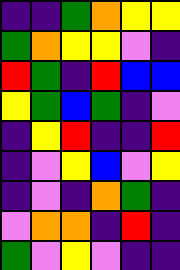[["indigo", "indigo", "green", "orange", "yellow", "yellow"], ["green", "orange", "yellow", "yellow", "violet", "indigo"], ["red", "green", "indigo", "red", "blue", "blue"], ["yellow", "green", "blue", "green", "indigo", "violet"], ["indigo", "yellow", "red", "indigo", "indigo", "red"], ["indigo", "violet", "yellow", "blue", "violet", "yellow"], ["indigo", "violet", "indigo", "orange", "green", "indigo"], ["violet", "orange", "orange", "indigo", "red", "indigo"], ["green", "violet", "yellow", "violet", "indigo", "indigo"]]